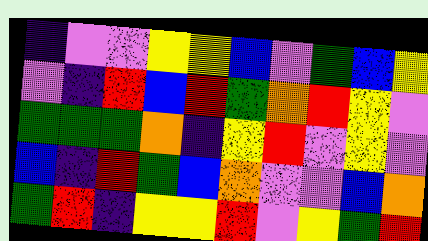[["indigo", "violet", "violet", "yellow", "yellow", "blue", "violet", "green", "blue", "yellow"], ["violet", "indigo", "red", "blue", "red", "green", "orange", "red", "yellow", "violet"], ["green", "green", "green", "orange", "indigo", "yellow", "red", "violet", "yellow", "violet"], ["blue", "indigo", "red", "green", "blue", "orange", "violet", "violet", "blue", "orange"], ["green", "red", "indigo", "yellow", "yellow", "red", "violet", "yellow", "green", "red"]]